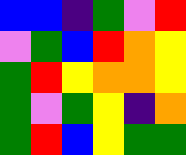[["blue", "blue", "indigo", "green", "violet", "red"], ["violet", "green", "blue", "red", "orange", "yellow"], ["green", "red", "yellow", "orange", "orange", "yellow"], ["green", "violet", "green", "yellow", "indigo", "orange"], ["green", "red", "blue", "yellow", "green", "green"]]